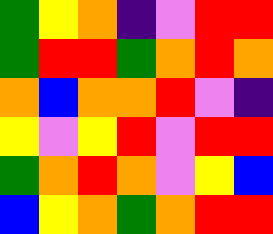[["green", "yellow", "orange", "indigo", "violet", "red", "red"], ["green", "red", "red", "green", "orange", "red", "orange"], ["orange", "blue", "orange", "orange", "red", "violet", "indigo"], ["yellow", "violet", "yellow", "red", "violet", "red", "red"], ["green", "orange", "red", "orange", "violet", "yellow", "blue"], ["blue", "yellow", "orange", "green", "orange", "red", "red"]]